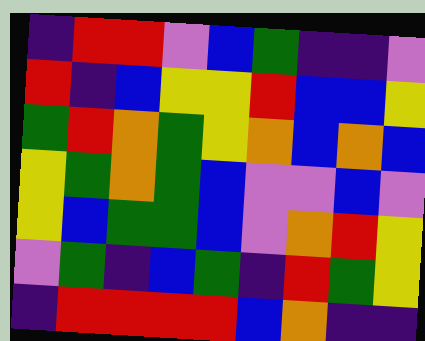[["indigo", "red", "red", "violet", "blue", "green", "indigo", "indigo", "violet"], ["red", "indigo", "blue", "yellow", "yellow", "red", "blue", "blue", "yellow"], ["green", "red", "orange", "green", "yellow", "orange", "blue", "orange", "blue"], ["yellow", "green", "orange", "green", "blue", "violet", "violet", "blue", "violet"], ["yellow", "blue", "green", "green", "blue", "violet", "orange", "red", "yellow"], ["violet", "green", "indigo", "blue", "green", "indigo", "red", "green", "yellow"], ["indigo", "red", "red", "red", "red", "blue", "orange", "indigo", "indigo"]]